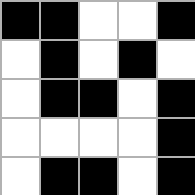[["black", "black", "white", "white", "black"], ["white", "black", "white", "black", "white"], ["white", "black", "black", "white", "black"], ["white", "white", "white", "white", "black"], ["white", "black", "black", "white", "black"]]